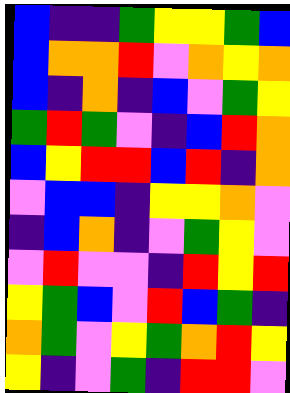[["blue", "indigo", "indigo", "green", "yellow", "yellow", "green", "blue"], ["blue", "orange", "orange", "red", "violet", "orange", "yellow", "orange"], ["blue", "indigo", "orange", "indigo", "blue", "violet", "green", "yellow"], ["green", "red", "green", "violet", "indigo", "blue", "red", "orange"], ["blue", "yellow", "red", "red", "blue", "red", "indigo", "orange"], ["violet", "blue", "blue", "indigo", "yellow", "yellow", "orange", "violet"], ["indigo", "blue", "orange", "indigo", "violet", "green", "yellow", "violet"], ["violet", "red", "violet", "violet", "indigo", "red", "yellow", "red"], ["yellow", "green", "blue", "violet", "red", "blue", "green", "indigo"], ["orange", "green", "violet", "yellow", "green", "orange", "red", "yellow"], ["yellow", "indigo", "violet", "green", "indigo", "red", "red", "violet"]]